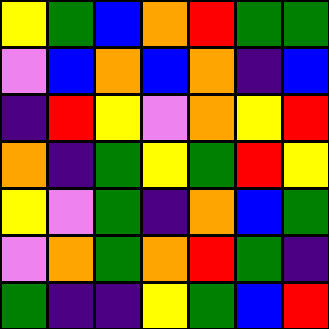[["yellow", "green", "blue", "orange", "red", "green", "green"], ["violet", "blue", "orange", "blue", "orange", "indigo", "blue"], ["indigo", "red", "yellow", "violet", "orange", "yellow", "red"], ["orange", "indigo", "green", "yellow", "green", "red", "yellow"], ["yellow", "violet", "green", "indigo", "orange", "blue", "green"], ["violet", "orange", "green", "orange", "red", "green", "indigo"], ["green", "indigo", "indigo", "yellow", "green", "blue", "red"]]